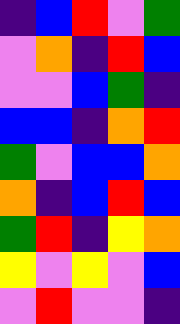[["indigo", "blue", "red", "violet", "green"], ["violet", "orange", "indigo", "red", "blue"], ["violet", "violet", "blue", "green", "indigo"], ["blue", "blue", "indigo", "orange", "red"], ["green", "violet", "blue", "blue", "orange"], ["orange", "indigo", "blue", "red", "blue"], ["green", "red", "indigo", "yellow", "orange"], ["yellow", "violet", "yellow", "violet", "blue"], ["violet", "red", "violet", "violet", "indigo"]]